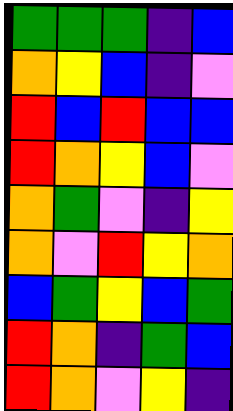[["green", "green", "green", "indigo", "blue"], ["orange", "yellow", "blue", "indigo", "violet"], ["red", "blue", "red", "blue", "blue"], ["red", "orange", "yellow", "blue", "violet"], ["orange", "green", "violet", "indigo", "yellow"], ["orange", "violet", "red", "yellow", "orange"], ["blue", "green", "yellow", "blue", "green"], ["red", "orange", "indigo", "green", "blue"], ["red", "orange", "violet", "yellow", "indigo"]]